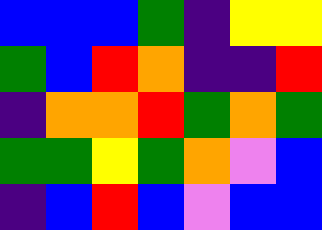[["blue", "blue", "blue", "green", "indigo", "yellow", "yellow"], ["green", "blue", "red", "orange", "indigo", "indigo", "red"], ["indigo", "orange", "orange", "red", "green", "orange", "green"], ["green", "green", "yellow", "green", "orange", "violet", "blue"], ["indigo", "blue", "red", "blue", "violet", "blue", "blue"]]